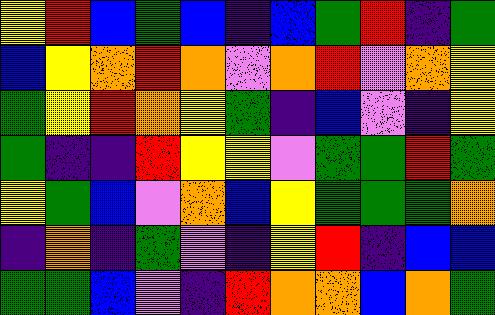[["yellow", "red", "blue", "green", "blue", "indigo", "blue", "green", "red", "indigo", "green"], ["blue", "yellow", "orange", "red", "orange", "violet", "orange", "red", "violet", "orange", "yellow"], ["green", "yellow", "red", "orange", "yellow", "green", "indigo", "blue", "violet", "indigo", "yellow"], ["green", "indigo", "indigo", "red", "yellow", "yellow", "violet", "green", "green", "red", "green"], ["yellow", "green", "blue", "violet", "orange", "blue", "yellow", "green", "green", "green", "orange"], ["indigo", "orange", "indigo", "green", "violet", "indigo", "yellow", "red", "indigo", "blue", "blue"], ["green", "green", "blue", "violet", "indigo", "red", "orange", "orange", "blue", "orange", "green"]]